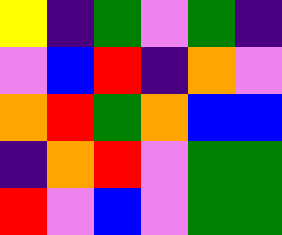[["yellow", "indigo", "green", "violet", "green", "indigo"], ["violet", "blue", "red", "indigo", "orange", "violet"], ["orange", "red", "green", "orange", "blue", "blue"], ["indigo", "orange", "red", "violet", "green", "green"], ["red", "violet", "blue", "violet", "green", "green"]]